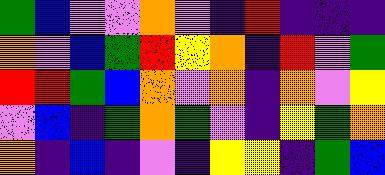[["green", "blue", "violet", "violet", "orange", "violet", "indigo", "red", "indigo", "indigo", "indigo"], ["orange", "violet", "blue", "green", "red", "yellow", "orange", "indigo", "red", "violet", "green"], ["red", "red", "green", "blue", "orange", "violet", "orange", "indigo", "orange", "violet", "yellow"], ["violet", "blue", "indigo", "green", "orange", "green", "violet", "indigo", "yellow", "green", "orange"], ["orange", "indigo", "blue", "indigo", "violet", "indigo", "yellow", "yellow", "indigo", "green", "blue"]]